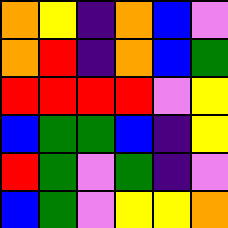[["orange", "yellow", "indigo", "orange", "blue", "violet"], ["orange", "red", "indigo", "orange", "blue", "green"], ["red", "red", "red", "red", "violet", "yellow"], ["blue", "green", "green", "blue", "indigo", "yellow"], ["red", "green", "violet", "green", "indigo", "violet"], ["blue", "green", "violet", "yellow", "yellow", "orange"]]